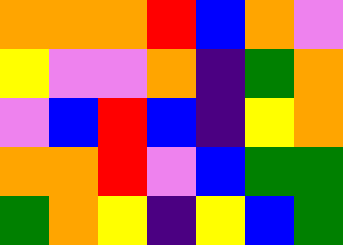[["orange", "orange", "orange", "red", "blue", "orange", "violet"], ["yellow", "violet", "violet", "orange", "indigo", "green", "orange"], ["violet", "blue", "red", "blue", "indigo", "yellow", "orange"], ["orange", "orange", "red", "violet", "blue", "green", "green"], ["green", "orange", "yellow", "indigo", "yellow", "blue", "green"]]